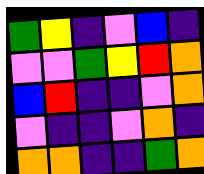[["green", "yellow", "indigo", "violet", "blue", "indigo"], ["violet", "violet", "green", "yellow", "red", "orange"], ["blue", "red", "indigo", "indigo", "violet", "orange"], ["violet", "indigo", "indigo", "violet", "orange", "indigo"], ["orange", "orange", "indigo", "indigo", "green", "orange"]]